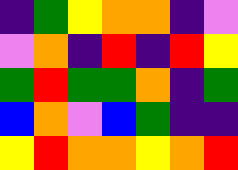[["indigo", "green", "yellow", "orange", "orange", "indigo", "violet"], ["violet", "orange", "indigo", "red", "indigo", "red", "yellow"], ["green", "red", "green", "green", "orange", "indigo", "green"], ["blue", "orange", "violet", "blue", "green", "indigo", "indigo"], ["yellow", "red", "orange", "orange", "yellow", "orange", "red"]]